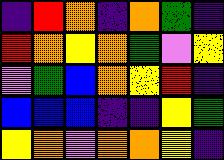[["indigo", "red", "orange", "indigo", "orange", "green", "indigo"], ["red", "orange", "yellow", "orange", "green", "violet", "yellow"], ["violet", "green", "blue", "orange", "yellow", "red", "indigo"], ["blue", "blue", "blue", "indigo", "indigo", "yellow", "green"], ["yellow", "orange", "violet", "orange", "orange", "yellow", "indigo"]]